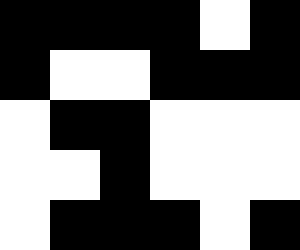[["black", "black", "black", "black", "white", "black"], ["black", "white", "white", "black", "black", "black"], ["white", "black", "black", "white", "white", "white"], ["white", "white", "black", "white", "white", "white"], ["white", "black", "black", "black", "white", "black"]]